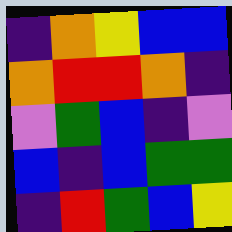[["indigo", "orange", "yellow", "blue", "blue"], ["orange", "red", "red", "orange", "indigo"], ["violet", "green", "blue", "indigo", "violet"], ["blue", "indigo", "blue", "green", "green"], ["indigo", "red", "green", "blue", "yellow"]]